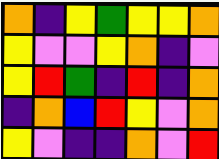[["orange", "indigo", "yellow", "green", "yellow", "yellow", "orange"], ["yellow", "violet", "violet", "yellow", "orange", "indigo", "violet"], ["yellow", "red", "green", "indigo", "red", "indigo", "orange"], ["indigo", "orange", "blue", "red", "yellow", "violet", "orange"], ["yellow", "violet", "indigo", "indigo", "orange", "violet", "red"]]